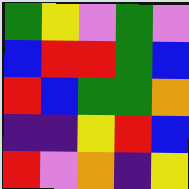[["green", "yellow", "violet", "green", "violet"], ["blue", "red", "red", "green", "blue"], ["red", "blue", "green", "green", "orange"], ["indigo", "indigo", "yellow", "red", "blue"], ["red", "violet", "orange", "indigo", "yellow"]]